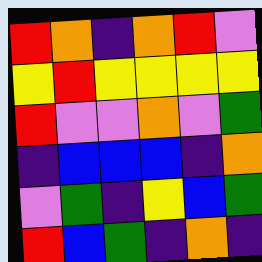[["red", "orange", "indigo", "orange", "red", "violet"], ["yellow", "red", "yellow", "yellow", "yellow", "yellow"], ["red", "violet", "violet", "orange", "violet", "green"], ["indigo", "blue", "blue", "blue", "indigo", "orange"], ["violet", "green", "indigo", "yellow", "blue", "green"], ["red", "blue", "green", "indigo", "orange", "indigo"]]